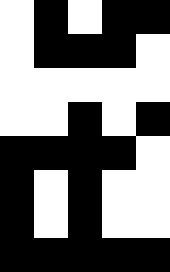[["white", "black", "white", "black", "black"], ["white", "black", "black", "black", "white"], ["white", "white", "white", "white", "white"], ["white", "white", "black", "white", "black"], ["black", "black", "black", "black", "white"], ["black", "white", "black", "white", "white"], ["black", "white", "black", "white", "white"], ["black", "black", "black", "black", "black"]]